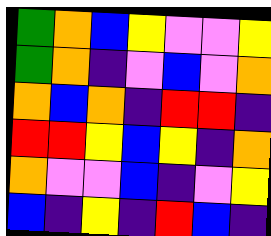[["green", "orange", "blue", "yellow", "violet", "violet", "yellow"], ["green", "orange", "indigo", "violet", "blue", "violet", "orange"], ["orange", "blue", "orange", "indigo", "red", "red", "indigo"], ["red", "red", "yellow", "blue", "yellow", "indigo", "orange"], ["orange", "violet", "violet", "blue", "indigo", "violet", "yellow"], ["blue", "indigo", "yellow", "indigo", "red", "blue", "indigo"]]